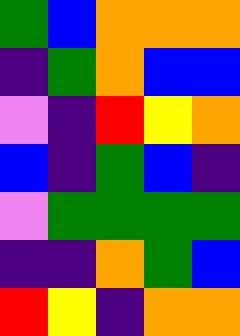[["green", "blue", "orange", "orange", "orange"], ["indigo", "green", "orange", "blue", "blue"], ["violet", "indigo", "red", "yellow", "orange"], ["blue", "indigo", "green", "blue", "indigo"], ["violet", "green", "green", "green", "green"], ["indigo", "indigo", "orange", "green", "blue"], ["red", "yellow", "indigo", "orange", "orange"]]